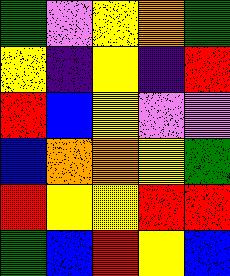[["green", "violet", "yellow", "orange", "green"], ["yellow", "indigo", "yellow", "indigo", "red"], ["red", "blue", "yellow", "violet", "violet"], ["blue", "orange", "orange", "yellow", "green"], ["red", "yellow", "yellow", "red", "red"], ["green", "blue", "red", "yellow", "blue"]]